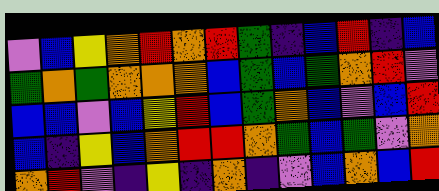[["violet", "blue", "yellow", "orange", "red", "orange", "red", "green", "indigo", "blue", "red", "indigo", "blue"], ["green", "orange", "green", "orange", "orange", "orange", "blue", "green", "blue", "green", "orange", "red", "violet"], ["blue", "blue", "violet", "blue", "yellow", "red", "blue", "green", "orange", "blue", "violet", "blue", "red"], ["blue", "indigo", "yellow", "blue", "orange", "red", "red", "orange", "green", "blue", "green", "violet", "orange"], ["orange", "red", "violet", "indigo", "yellow", "indigo", "orange", "indigo", "violet", "blue", "orange", "blue", "red"]]